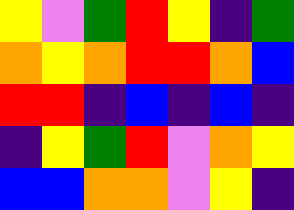[["yellow", "violet", "green", "red", "yellow", "indigo", "green"], ["orange", "yellow", "orange", "red", "red", "orange", "blue"], ["red", "red", "indigo", "blue", "indigo", "blue", "indigo"], ["indigo", "yellow", "green", "red", "violet", "orange", "yellow"], ["blue", "blue", "orange", "orange", "violet", "yellow", "indigo"]]